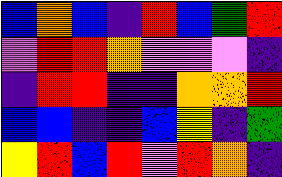[["blue", "orange", "blue", "indigo", "red", "blue", "green", "red"], ["violet", "red", "red", "orange", "violet", "violet", "violet", "indigo"], ["indigo", "red", "red", "indigo", "indigo", "orange", "orange", "red"], ["blue", "blue", "indigo", "indigo", "blue", "yellow", "indigo", "green"], ["yellow", "red", "blue", "red", "violet", "red", "orange", "indigo"]]